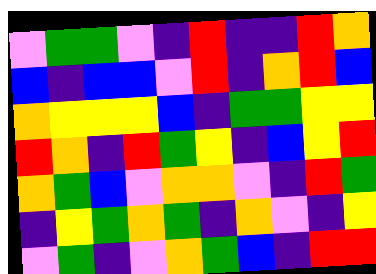[["violet", "green", "green", "violet", "indigo", "red", "indigo", "indigo", "red", "orange"], ["blue", "indigo", "blue", "blue", "violet", "red", "indigo", "orange", "red", "blue"], ["orange", "yellow", "yellow", "yellow", "blue", "indigo", "green", "green", "yellow", "yellow"], ["red", "orange", "indigo", "red", "green", "yellow", "indigo", "blue", "yellow", "red"], ["orange", "green", "blue", "violet", "orange", "orange", "violet", "indigo", "red", "green"], ["indigo", "yellow", "green", "orange", "green", "indigo", "orange", "violet", "indigo", "yellow"], ["violet", "green", "indigo", "violet", "orange", "green", "blue", "indigo", "red", "red"]]